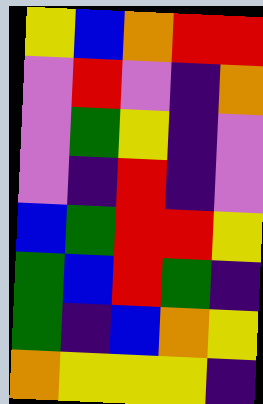[["yellow", "blue", "orange", "red", "red"], ["violet", "red", "violet", "indigo", "orange"], ["violet", "green", "yellow", "indigo", "violet"], ["violet", "indigo", "red", "indigo", "violet"], ["blue", "green", "red", "red", "yellow"], ["green", "blue", "red", "green", "indigo"], ["green", "indigo", "blue", "orange", "yellow"], ["orange", "yellow", "yellow", "yellow", "indigo"]]